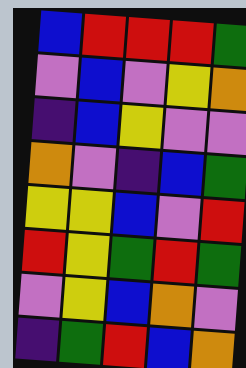[["blue", "red", "red", "red", "green"], ["violet", "blue", "violet", "yellow", "orange"], ["indigo", "blue", "yellow", "violet", "violet"], ["orange", "violet", "indigo", "blue", "green"], ["yellow", "yellow", "blue", "violet", "red"], ["red", "yellow", "green", "red", "green"], ["violet", "yellow", "blue", "orange", "violet"], ["indigo", "green", "red", "blue", "orange"]]